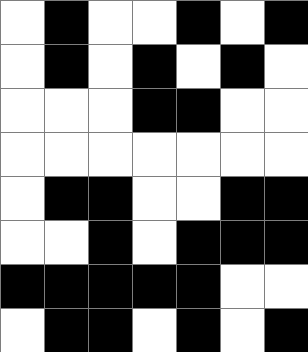[["white", "black", "white", "white", "black", "white", "black"], ["white", "black", "white", "black", "white", "black", "white"], ["white", "white", "white", "black", "black", "white", "white"], ["white", "white", "white", "white", "white", "white", "white"], ["white", "black", "black", "white", "white", "black", "black"], ["white", "white", "black", "white", "black", "black", "black"], ["black", "black", "black", "black", "black", "white", "white"], ["white", "black", "black", "white", "black", "white", "black"]]